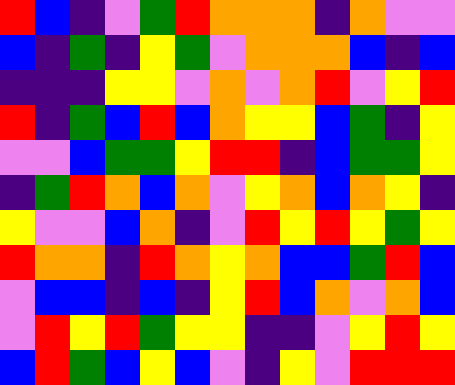[["red", "blue", "indigo", "violet", "green", "red", "orange", "orange", "orange", "indigo", "orange", "violet", "violet"], ["blue", "indigo", "green", "indigo", "yellow", "green", "violet", "orange", "orange", "orange", "blue", "indigo", "blue"], ["indigo", "indigo", "indigo", "yellow", "yellow", "violet", "orange", "violet", "orange", "red", "violet", "yellow", "red"], ["red", "indigo", "green", "blue", "red", "blue", "orange", "yellow", "yellow", "blue", "green", "indigo", "yellow"], ["violet", "violet", "blue", "green", "green", "yellow", "red", "red", "indigo", "blue", "green", "green", "yellow"], ["indigo", "green", "red", "orange", "blue", "orange", "violet", "yellow", "orange", "blue", "orange", "yellow", "indigo"], ["yellow", "violet", "violet", "blue", "orange", "indigo", "violet", "red", "yellow", "red", "yellow", "green", "yellow"], ["red", "orange", "orange", "indigo", "red", "orange", "yellow", "orange", "blue", "blue", "green", "red", "blue"], ["violet", "blue", "blue", "indigo", "blue", "indigo", "yellow", "red", "blue", "orange", "violet", "orange", "blue"], ["violet", "red", "yellow", "red", "green", "yellow", "yellow", "indigo", "indigo", "violet", "yellow", "red", "yellow"], ["blue", "red", "green", "blue", "yellow", "blue", "violet", "indigo", "yellow", "violet", "red", "red", "red"]]